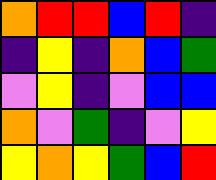[["orange", "red", "red", "blue", "red", "indigo"], ["indigo", "yellow", "indigo", "orange", "blue", "green"], ["violet", "yellow", "indigo", "violet", "blue", "blue"], ["orange", "violet", "green", "indigo", "violet", "yellow"], ["yellow", "orange", "yellow", "green", "blue", "red"]]